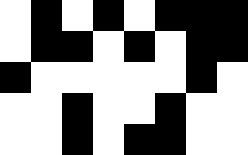[["white", "black", "white", "black", "white", "black", "black", "black"], ["white", "black", "black", "white", "black", "white", "black", "black"], ["black", "white", "white", "white", "white", "white", "black", "white"], ["white", "white", "black", "white", "white", "black", "white", "white"], ["white", "white", "black", "white", "black", "black", "white", "white"]]